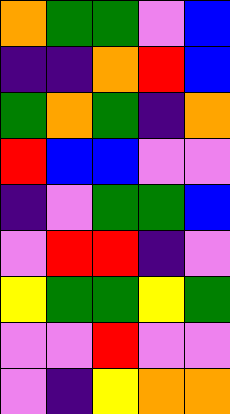[["orange", "green", "green", "violet", "blue"], ["indigo", "indigo", "orange", "red", "blue"], ["green", "orange", "green", "indigo", "orange"], ["red", "blue", "blue", "violet", "violet"], ["indigo", "violet", "green", "green", "blue"], ["violet", "red", "red", "indigo", "violet"], ["yellow", "green", "green", "yellow", "green"], ["violet", "violet", "red", "violet", "violet"], ["violet", "indigo", "yellow", "orange", "orange"]]